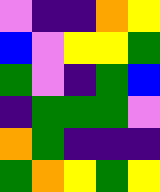[["violet", "indigo", "indigo", "orange", "yellow"], ["blue", "violet", "yellow", "yellow", "green"], ["green", "violet", "indigo", "green", "blue"], ["indigo", "green", "green", "green", "violet"], ["orange", "green", "indigo", "indigo", "indigo"], ["green", "orange", "yellow", "green", "yellow"]]